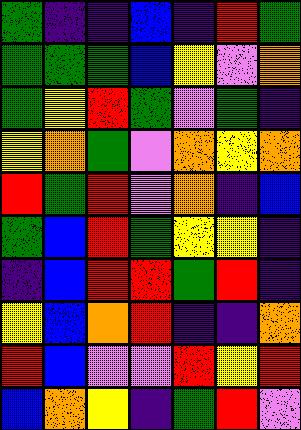[["green", "indigo", "indigo", "blue", "indigo", "red", "green"], ["green", "green", "green", "blue", "yellow", "violet", "orange"], ["green", "yellow", "red", "green", "violet", "green", "indigo"], ["yellow", "orange", "green", "violet", "orange", "yellow", "orange"], ["red", "green", "red", "violet", "orange", "indigo", "blue"], ["green", "blue", "red", "green", "yellow", "yellow", "indigo"], ["indigo", "blue", "red", "red", "green", "red", "indigo"], ["yellow", "blue", "orange", "red", "indigo", "indigo", "orange"], ["red", "blue", "violet", "violet", "red", "yellow", "red"], ["blue", "orange", "yellow", "indigo", "green", "red", "violet"]]